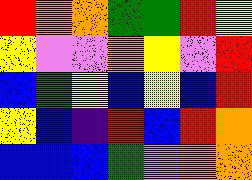[["red", "orange", "orange", "green", "green", "red", "yellow"], ["yellow", "violet", "violet", "orange", "yellow", "violet", "red"], ["blue", "green", "yellow", "blue", "yellow", "blue", "red"], ["yellow", "blue", "indigo", "red", "blue", "red", "orange"], ["blue", "blue", "blue", "green", "violet", "orange", "orange"]]